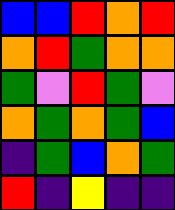[["blue", "blue", "red", "orange", "red"], ["orange", "red", "green", "orange", "orange"], ["green", "violet", "red", "green", "violet"], ["orange", "green", "orange", "green", "blue"], ["indigo", "green", "blue", "orange", "green"], ["red", "indigo", "yellow", "indigo", "indigo"]]